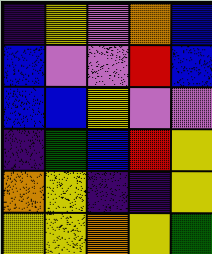[["indigo", "yellow", "violet", "orange", "blue"], ["blue", "violet", "violet", "red", "blue"], ["blue", "blue", "yellow", "violet", "violet"], ["indigo", "green", "blue", "red", "yellow"], ["orange", "yellow", "indigo", "indigo", "yellow"], ["yellow", "yellow", "orange", "yellow", "green"]]